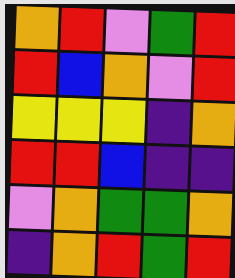[["orange", "red", "violet", "green", "red"], ["red", "blue", "orange", "violet", "red"], ["yellow", "yellow", "yellow", "indigo", "orange"], ["red", "red", "blue", "indigo", "indigo"], ["violet", "orange", "green", "green", "orange"], ["indigo", "orange", "red", "green", "red"]]